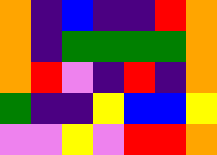[["orange", "indigo", "blue", "indigo", "indigo", "red", "orange"], ["orange", "indigo", "green", "green", "green", "green", "orange"], ["orange", "red", "violet", "indigo", "red", "indigo", "orange"], ["green", "indigo", "indigo", "yellow", "blue", "blue", "yellow"], ["violet", "violet", "yellow", "violet", "red", "red", "orange"]]